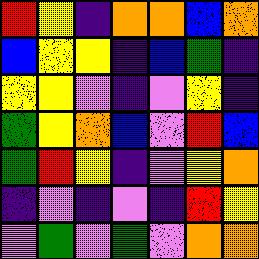[["red", "yellow", "indigo", "orange", "orange", "blue", "orange"], ["blue", "yellow", "yellow", "indigo", "blue", "green", "indigo"], ["yellow", "yellow", "violet", "indigo", "violet", "yellow", "indigo"], ["green", "yellow", "orange", "blue", "violet", "red", "blue"], ["green", "red", "yellow", "indigo", "violet", "yellow", "orange"], ["indigo", "violet", "indigo", "violet", "indigo", "red", "yellow"], ["violet", "green", "violet", "green", "violet", "orange", "orange"]]